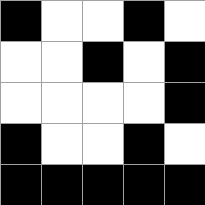[["black", "white", "white", "black", "white"], ["white", "white", "black", "white", "black"], ["white", "white", "white", "white", "black"], ["black", "white", "white", "black", "white"], ["black", "black", "black", "black", "black"]]